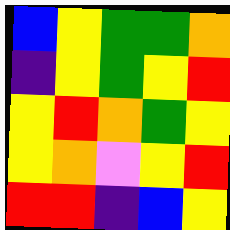[["blue", "yellow", "green", "green", "orange"], ["indigo", "yellow", "green", "yellow", "red"], ["yellow", "red", "orange", "green", "yellow"], ["yellow", "orange", "violet", "yellow", "red"], ["red", "red", "indigo", "blue", "yellow"]]